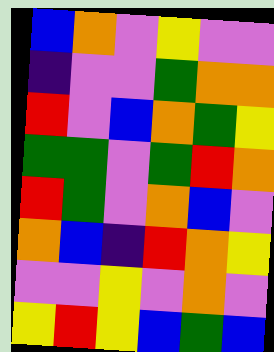[["blue", "orange", "violet", "yellow", "violet", "violet"], ["indigo", "violet", "violet", "green", "orange", "orange"], ["red", "violet", "blue", "orange", "green", "yellow"], ["green", "green", "violet", "green", "red", "orange"], ["red", "green", "violet", "orange", "blue", "violet"], ["orange", "blue", "indigo", "red", "orange", "yellow"], ["violet", "violet", "yellow", "violet", "orange", "violet"], ["yellow", "red", "yellow", "blue", "green", "blue"]]